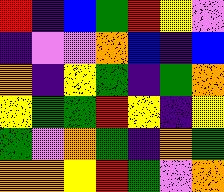[["red", "indigo", "blue", "green", "red", "yellow", "violet"], ["indigo", "violet", "violet", "orange", "blue", "indigo", "blue"], ["orange", "indigo", "yellow", "green", "indigo", "green", "orange"], ["yellow", "green", "green", "red", "yellow", "indigo", "yellow"], ["green", "violet", "orange", "green", "indigo", "orange", "green"], ["orange", "orange", "yellow", "red", "green", "violet", "orange"]]